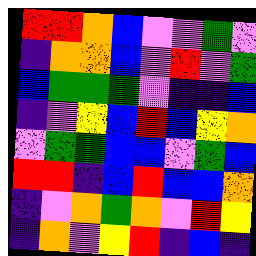[["red", "red", "orange", "blue", "violet", "violet", "green", "violet"], ["indigo", "orange", "orange", "blue", "violet", "red", "violet", "green"], ["blue", "green", "green", "green", "violet", "indigo", "indigo", "blue"], ["indigo", "violet", "yellow", "blue", "red", "blue", "yellow", "orange"], ["violet", "green", "green", "blue", "blue", "violet", "green", "blue"], ["red", "red", "indigo", "blue", "red", "blue", "blue", "orange"], ["indigo", "violet", "orange", "green", "orange", "violet", "red", "yellow"], ["indigo", "orange", "violet", "yellow", "red", "indigo", "blue", "indigo"]]